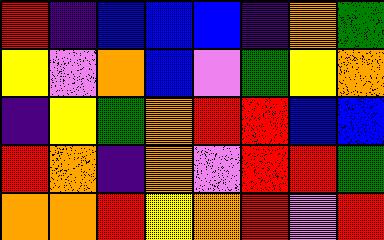[["red", "indigo", "blue", "blue", "blue", "indigo", "orange", "green"], ["yellow", "violet", "orange", "blue", "violet", "green", "yellow", "orange"], ["indigo", "yellow", "green", "orange", "red", "red", "blue", "blue"], ["red", "orange", "indigo", "orange", "violet", "red", "red", "green"], ["orange", "orange", "red", "yellow", "orange", "red", "violet", "red"]]